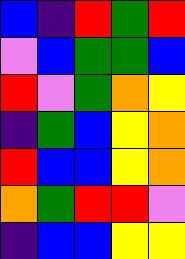[["blue", "indigo", "red", "green", "red"], ["violet", "blue", "green", "green", "blue"], ["red", "violet", "green", "orange", "yellow"], ["indigo", "green", "blue", "yellow", "orange"], ["red", "blue", "blue", "yellow", "orange"], ["orange", "green", "red", "red", "violet"], ["indigo", "blue", "blue", "yellow", "yellow"]]